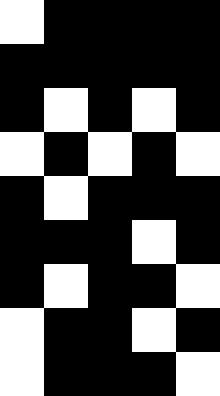[["white", "black", "black", "black", "black"], ["black", "black", "black", "black", "black"], ["black", "white", "black", "white", "black"], ["white", "black", "white", "black", "white"], ["black", "white", "black", "black", "black"], ["black", "black", "black", "white", "black"], ["black", "white", "black", "black", "white"], ["white", "black", "black", "white", "black"], ["white", "black", "black", "black", "white"]]